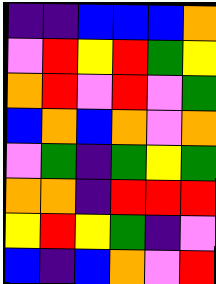[["indigo", "indigo", "blue", "blue", "blue", "orange"], ["violet", "red", "yellow", "red", "green", "yellow"], ["orange", "red", "violet", "red", "violet", "green"], ["blue", "orange", "blue", "orange", "violet", "orange"], ["violet", "green", "indigo", "green", "yellow", "green"], ["orange", "orange", "indigo", "red", "red", "red"], ["yellow", "red", "yellow", "green", "indigo", "violet"], ["blue", "indigo", "blue", "orange", "violet", "red"]]